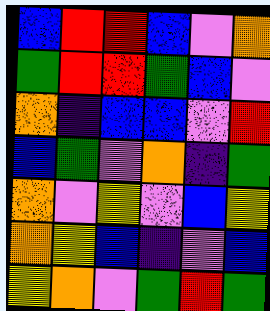[["blue", "red", "red", "blue", "violet", "orange"], ["green", "red", "red", "green", "blue", "violet"], ["orange", "indigo", "blue", "blue", "violet", "red"], ["blue", "green", "violet", "orange", "indigo", "green"], ["orange", "violet", "yellow", "violet", "blue", "yellow"], ["orange", "yellow", "blue", "indigo", "violet", "blue"], ["yellow", "orange", "violet", "green", "red", "green"]]